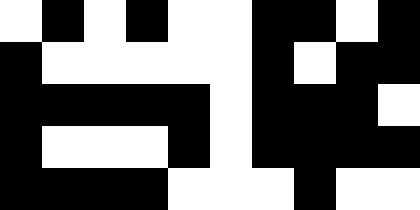[["white", "black", "white", "black", "white", "white", "black", "black", "white", "black"], ["black", "white", "white", "white", "white", "white", "black", "white", "black", "black"], ["black", "black", "black", "black", "black", "white", "black", "black", "black", "white"], ["black", "white", "white", "white", "black", "white", "black", "black", "black", "black"], ["black", "black", "black", "black", "white", "white", "white", "black", "white", "white"]]